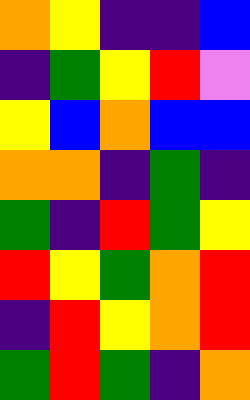[["orange", "yellow", "indigo", "indigo", "blue"], ["indigo", "green", "yellow", "red", "violet"], ["yellow", "blue", "orange", "blue", "blue"], ["orange", "orange", "indigo", "green", "indigo"], ["green", "indigo", "red", "green", "yellow"], ["red", "yellow", "green", "orange", "red"], ["indigo", "red", "yellow", "orange", "red"], ["green", "red", "green", "indigo", "orange"]]